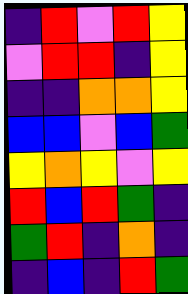[["indigo", "red", "violet", "red", "yellow"], ["violet", "red", "red", "indigo", "yellow"], ["indigo", "indigo", "orange", "orange", "yellow"], ["blue", "blue", "violet", "blue", "green"], ["yellow", "orange", "yellow", "violet", "yellow"], ["red", "blue", "red", "green", "indigo"], ["green", "red", "indigo", "orange", "indigo"], ["indigo", "blue", "indigo", "red", "green"]]